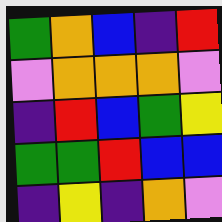[["green", "orange", "blue", "indigo", "red"], ["violet", "orange", "orange", "orange", "violet"], ["indigo", "red", "blue", "green", "yellow"], ["green", "green", "red", "blue", "blue"], ["indigo", "yellow", "indigo", "orange", "violet"]]